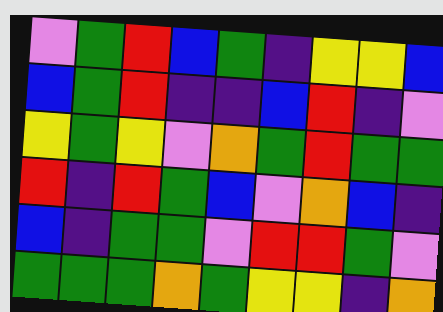[["violet", "green", "red", "blue", "green", "indigo", "yellow", "yellow", "blue"], ["blue", "green", "red", "indigo", "indigo", "blue", "red", "indigo", "violet"], ["yellow", "green", "yellow", "violet", "orange", "green", "red", "green", "green"], ["red", "indigo", "red", "green", "blue", "violet", "orange", "blue", "indigo"], ["blue", "indigo", "green", "green", "violet", "red", "red", "green", "violet"], ["green", "green", "green", "orange", "green", "yellow", "yellow", "indigo", "orange"]]